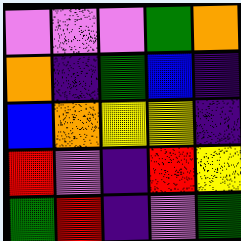[["violet", "violet", "violet", "green", "orange"], ["orange", "indigo", "green", "blue", "indigo"], ["blue", "orange", "yellow", "yellow", "indigo"], ["red", "violet", "indigo", "red", "yellow"], ["green", "red", "indigo", "violet", "green"]]